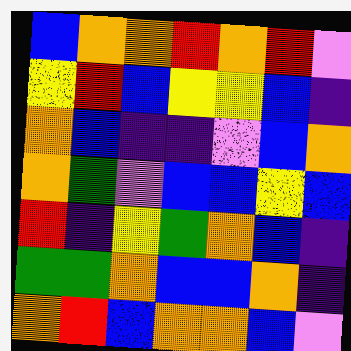[["blue", "orange", "orange", "red", "orange", "red", "violet"], ["yellow", "red", "blue", "yellow", "yellow", "blue", "indigo"], ["orange", "blue", "indigo", "indigo", "violet", "blue", "orange"], ["orange", "green", "violet", "blue", "blue", "yellow", "blue"], ["red", "indigo", "yellow", "green", "orange", "blue", "indigo"], ["green", "green", "orange", "blue", "blue", "orange", "indigo"], ["orange", "red", "blue", "orange", "orange", "blue", "violet"]]